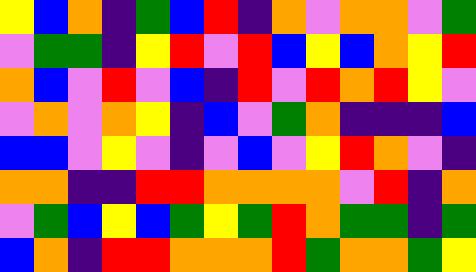[["yellow", "blue", "orange", "indigo", "green", "blue", "red", "indigo", "orange", "violet", "orange", "orange", "violet", "green"], ["violet", "green", "green", "indigo", "yellow", "red", "violet", "red", "blue", "yellow", "blue", "orange", "yellow", "red"], ["orange", "blue", "violet", "red", "violet", "blue", "indigo", "red", "violet", "red", "orange", "red", "yellow", "violet"], ["violet", "orange", "violet", "orange", "yellow", "indigo", "blue", "violet", "green", "orange", "indigo", "indigo", "indigo", "blue"], ["blue", "blue", "violet", "yellow", "violet", "indigo", "violet", "blue", "violet", "yellow", "red", "orange", "violet", "indigo"], ["orange", "orange", "indigo", "indigo", "red", "red", "orange", "orange", "orange", "orange", "violet", "red", "indigo", "orange"], ["violet", "green", "blue", "yellow", "blue", "green", "yellow", "green", "red", "orange", "green", "green", "indigo", "green"], ["blue", "orange", "indigo", "red", "red", "orange", "orange", "orange", "red", "green", "orange", "orange", "green", "yellow"]]